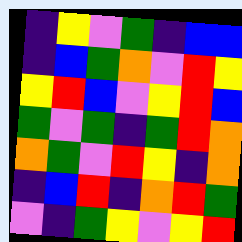[["indigo", "yellow", "violet", "green", "indigo", "blue", "blue"], ["indigo", "blue", "green", "orange", "violet", "red", "yellow"], ["yellow", "red", "blue", "violet", "yellow", "red", "blue"], ["green", "violet", "green", "indigo", "green", "red", "orange"], ["orange", "green", "violet", "red", "yellow", "indigo", "orange"], ["indigo", "blue", "red", "indigo", "orange", "red", "green"], ["violet", "indigo", "green", "yellow", "violet", "yellow", "red"]]